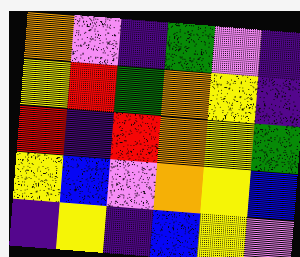[["orange", "violet", "indigo", "green", "violet", "indigo"], ["yellow", "red", "green", "orange", "yellow", "indigo"], ["red", "indigo", "red", "orange", "yellow", "green"], ["yellow", "blue", "violet", "orange", "yellow", "blue"], ["indigo", "yellow", "indigo", "blue", "yellow", "violet"]]